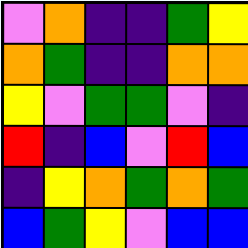[["violet", "orange", "indigo", "indigo", "green", "yellow"], ["orange", "green", "indigo", "indigo", "orange", "orange"], ["yellow", "violet", "green", "green", "violet", "indigo"], ["red", "indigo", "blue", "violet", "red", "blue"], ["indigo", "yellow", "orange", "green", "orange", "green"], ["blue", "green", "yellow", "violet", "blue", "blue"]]